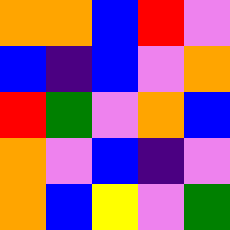[["orange", "orange", "blue", "red", "violet"], ["blue", "indigo", "blue", "violet", "orange"], ["red", "green", "violet", "orange", "blue"], ["orange", "violet", "blue", "indigo", "violet"], ["orange", "blue", "yellow", "violet", "green"]]